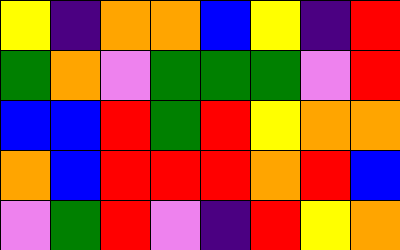[["yellow", "indigo", "orange", "orange", "blue", "yellow", "indigo", "red"], ["green", "orange", "violet", "green", "green", "green", "violet", "red"], ["blue", "blue", "red", "green", "red", "yellow", "orange", "orange"], ["orange", "blue", "red", "red", "red", "orange", "red", "blue"], ["violet", "green", "red", "violet", "indigo", "red", "yellow", "orange"]]